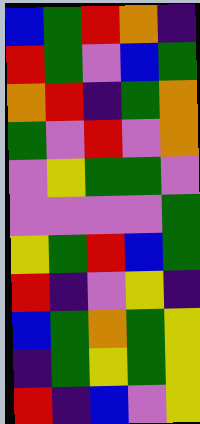[["blue", "green", "red", "orange", "indigo"], ["red", "green", "violet", "blue", "green"], ["orange", "red", "indigo", "green", "orange"], ["green", "violet", "red", "violet", "orange"], ["violet", "yellow", "green", "green", "violet"], ["violet", "violet", "violet", "violet", "green"], ["yellow", "green", "red", "blue", "green"], ["red", "indigo", "violet", "yellow", "indigo"], ["blue", "green", "orange", "green", "yellow"], ["indigo", "green", "yellow", "green", "yellow"], ["red", "indigo", "blue", "violet", "yellow"]]